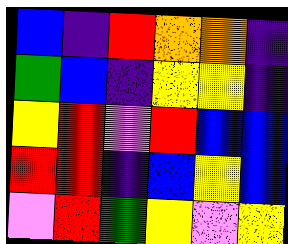[["blue", "indigo", "red", "orange", "orange", "indigo"], ["green", "blue", "indigo", "yellow", "yellow", "indigo"], ["yellow", "red", "violet", "red", "blue", "blue"], ["red", "red", "indigo", "blue", "yellow", "blue"], ["violet", "red", "green", "yellow", "violet", "yellow"]]